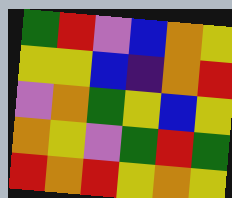[["green", "red", "violet", "blue", "orange", "yellow"], ["yellow", "yellow", "blue", "indigo", "orange", "red"], ["violet", "orange", "green", "yellow", "blue", "yellow"], ["orange", "yellow", "violet", "green", "red", "green"], ["red", "orange", "red", "yellow", "orange", "yellow"]]